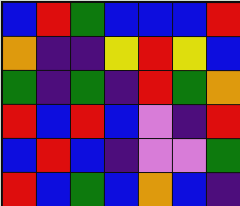[["blue", "red", "green", "blue", "blue", "blue", "red"], ["orange", "indigo", "indigo", "yellow", "red", "yellow", "blue"], ["green", "indigo", "green", "indigo", "red", "green", "orange"], ["red", "blue", "red", "blue", "violet", "indigo", "red"], ["blue", "red", "blue", "indigo", "violet", "violet", "green"], ["red", "blue", "green", "blue", "orange", "blue", "indigo"]]